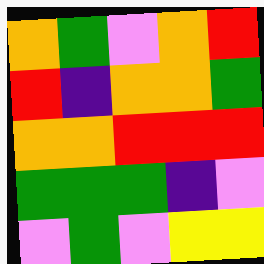[["orange", "green", "violet", "orange", "red"], ["red", "indigo", "orange", "orange", "green"], ["orange", "orange", "red", "red", "red"], ["green", "green", "green", "indigo", "violet"], ["violet", "green", "violet", "yellow", "yellow"]]